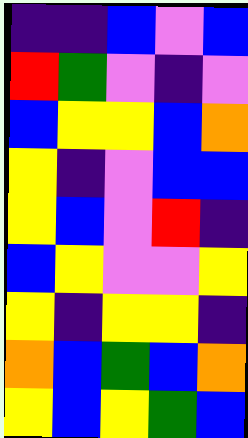[["indigo", "indigo", "blue", "violet", "blue"], ["red", "green", "violet", "indigo", "violet"], ["blue", "yellow", "yellow", "blue", "orange"], ["yellow", "indigo", "violet", "blue", "blue"], ["yellow", "blue", "violet", "red", "indigo"], ["blue", "yellow", "violet", "violet", "yellow"], ["yellow", "indigo", "yellow", "yellow", "indigo"], ["orange", "blue", "green", "blue", "orange"], ["yellow", "blue", "yellow", "green", "blue"]]